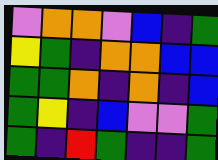[["violet", "orange", "orange", "violet", "blue", "indigo", "green"], ["yellow", "green", "indigo", "orange", "orange", "blue", "blue"], ["green", "green", "orange", "indigo", "orange", "indigo", "blue"], ["green", "yellow", "indigo", "blue", "violet", "violet", "green"], ["green", "indigo", "red", "green", "indigo", "indigo", "green"]]